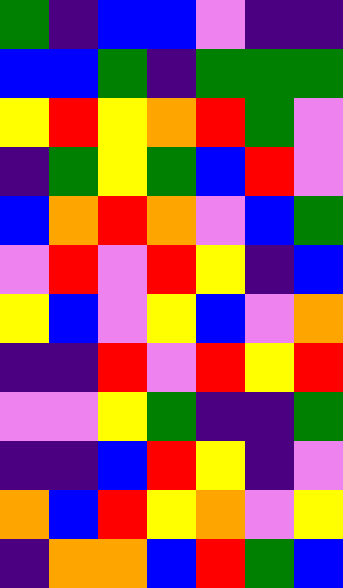[["green", "indigo", "blue", "blue", "violet", "indigo", "indigo"], ["blue", "blue", "green", "indigo", "green", "green", "green"], ["yellow", "red", "yellow", "orange", "red", "green", "violet"], ["indigo", "green", "yellow", "green", "blue", "red", "violet"], ["blue", "orange", "red", "orange", "violet", "blue", "green"], ["violet", "red", "violet", "red", "yellow", "indigo", "blue"], ["yellow", "blue", "violet", "yellow", "blue", "violet", "orange"], ["indigo", "indigo", "red", "violet", "red", "yellow", "red"], ["violet", "violet", "yellow", "green", "indigo", "indigo", "green"], ["indigo", "indigo", "blue", "red", "yellow", "indigo", "violet"], ["orange", "blue", "red", "yellow", "orange", "violet", "yellow"], ["indigo", "orange", "orange", "blue", "red", "green", "blue"]]